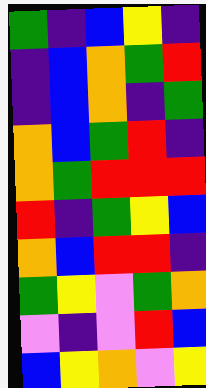[["green", "indigo", "blue", "yellow", "indigo"], ["indigo", "blue", "orange", "green", "red"], ["indigo", "blue", "orange", "indigo", "green"], ["orange", "blue", "green", "red", "indigo"], ["orange", "green", "red", "red", "red"], ["red", "indigo", "green", "yellow", "blue"], ["orange", "blue", "red", "red", "indigo"], ["green", "yellow", "violet", "green", "orange"], ["violet", "indigo", "violet", "red", "blue"], ["blue", "yellow", "orange", "violet", "yellow"]]